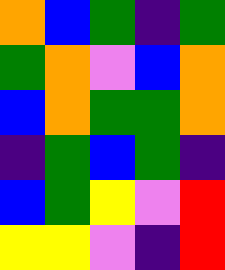[["orange", "blue", "green", "indigo", "green"], ["green", "orange", "violet", "blue", "orange"], ["blue", "orange", "green", "green", "orange"], ["indigo", "green", "blue", "green", "indigo"], ["blue", "green", "yellow", "violet", "red"], ["yellow", "yellow", "violet", "indigo", "red"]]